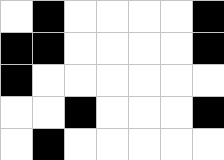[["white", "black", "white", "white", "white", "white", "black"], ["black", "black", "white", "white", "white", "white", "black"], ["black", "white", "white", "white", "white", "white", "white"], ["white", "white", "black", "white", "white", "white", "black"], ["white", "black", "white", "white", "white", "white", "white"]]